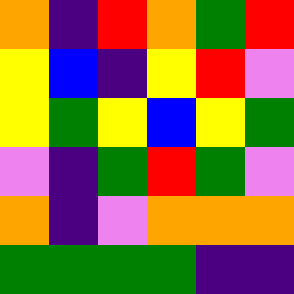[["orange", "indigo", "red", "orange", "green", "red"], ["yellow", "blue", "indigo", "yellow", "red", "violet"], ["yellow", "green", "yellow", "blue", "yellow", "green"], ["violet", "indigo", "green", "red", "green", "violet"], ["orange", "indigo", "violet", "orange", "orange", "orange"], ["green", "green", "green", "green", "indigo", "indigo"]]